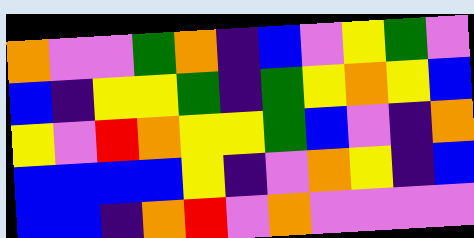[["orange", "violet", "violet", "green", "orange", "indigo", "blue", "violet", "yellow", "green", "violet"], ["blue", "indigo", "yellow", "yellow", "green", "indigo", "green", "yellow", "orange", "yellow", "blue"], ["yellow", "violet", "red", "orange", "yellow", "yellow", "green", "blue", "violet", "indigo", "orange"], ["blue", "blue", "blue", "blue", "yellow", "indigo", "violet", "orange", "yellow", "indigo", "blue"], ["blue", "blue", "indigo", "orange", "red", "violet", "orange", "violet", "violet", "violet", "violet"]]